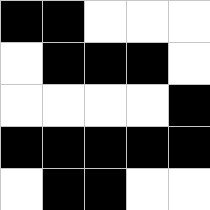[["black", "black", "white", "white", "white"], ["white", "black", "black", "black", "white"], ["white", "white", "white", "white", "black"], ["black", "black", "black", "black", "black"], ["white", "black", "black", "white", "white"]]